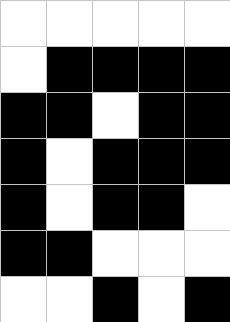[["white", "white", "white", "white", "white"], ["white", "black", "black", "black", "black"], ["black", "black", "white", "black", "black"], ["black", "white", "black", "black", "black"], ["black", "white", "black", "black", "white"], ["black", "black", "white", "white", "white"], ["white", "white", "black", "white", "black"]]